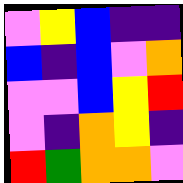[["violet", "yellow", "blue", "indigo", "indigo"], ["blue", "indigo", "blue", "violet", "orange"], ["violet", "violet", "blue", "yellow", "red"], ["violet", "indigo", "orange", "yellow", "indigo"], ["red", "green", "orange", "orange", "violet"]]